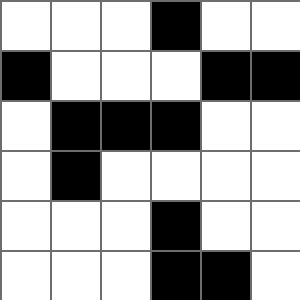[["white", "white", "white", "black", "white", "white"], ["black", "white", "white", "white", "black", "black"], ["white", "black", "black", "black", "white", "white"], ["white", "black", "white", "white", "white", "white"], ["white", "white", "white", "black", "white", "white"], ["white", "white", "white", "black", "black", "white"]]